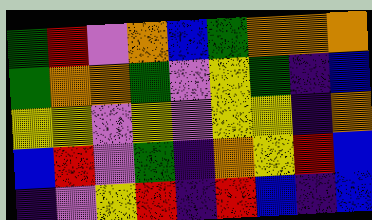[["green", "red", "violet", "orange", "blue", "green", "orange", "orange", "orange"], ["green", "orange", "orange", "green", "violet", "yellow", "green", "indigo", "blue"], ["yellow", "yellow", "violet", "yellow", "violet", "yellow", "yellow", "indigo", "orange"], ["blue", "red", "violet", "green", "indigo", "orange", "yellow", "red", "blue"], ["indigo", "violet", "yellow", "red", "indigo", "red", "blue", "indigo", "blue"]]